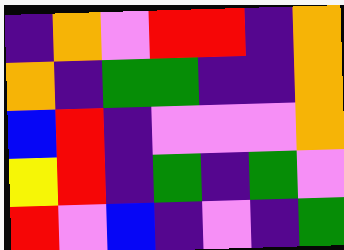[["indigo", "orange", "violet", "red", "red", "indigo", "orange"], ["orange", "indigo", "green", "green", "indigo", "indigo", "orange"], ["blue", "red", "indigo", "violet", "violet", "violet", "orange"], ["yellow", "red", "indigo", "green", "indigo", "green", "violet"], ["red", "violet", "blue", "indigo", "violet", "indigo", "green"]]